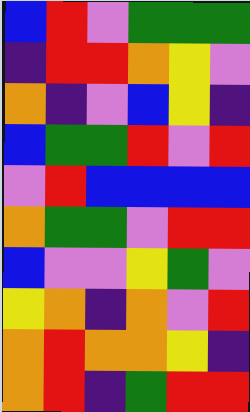[["blue", "red", "violet", "green", "green", "green"], ["indigo", "red", "red", "orange", "yellow", "violet"], ["orange", "indigo", "violet", "blue", "yellow", "indigo"], ["blue", "green", "green", "red", "violet", "red"], ["violet", "red", "blue", "blue", "blue", "blue"], ["orange", "green", "green", "violet", "red", "red"], ["blue", "violet", "violet", "yellow", "green", "violet"], ["yellow", "orange", "indigo", "orange", "violet", "red"], ["orange", "red", "orange", "orange", "yellow", "indigo"], ["orange", "red", "indigo", "green", "red", "red"]]